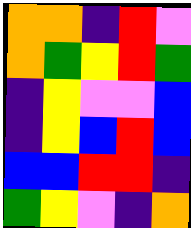[["orange", "orange", "indigo", "red", "violet"], ["orange", "green", "yellow", "red", "green"], ["indigo", "yellow", "violet", "violet", "blue"], ["indigo", "yellow", "blue", "red", "blue"], ["blue", "blue", "red", "red", "indigo"], ["green", "yellow", "violet", "indigo", "orange"]]